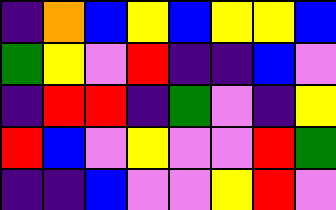[["indigo", "orange", "blue", "yellow", "blue", "yellow", "yellow", "blue"], ["green", "yellow", "violet", "red", "indigo", "indigo", "blue", "violet"], ["indigo", "red", "red", "indigo", "green", "violet", "indigo", "yellow"], ["red", "blue", "violet", "yellow", "violet", "violet", "red", "green"], ["indigo", "indigo", "blue", "violet", "violet", "yellow", "red", "violet"]]